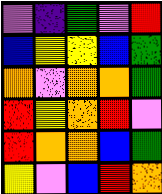[["violet", "indigo", "green", "violet", "red"], ["blue", "yellow", "yellow", "blue", "green"], ["orange", "violet", "orange", "orange", "green"], ["red", "yellow", "orange", "red", "violet"], ["red", "orange", "orange", "blue", "green"], ["yellow", "violet", "blue", "red", "orange"]]